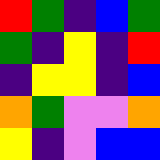[["red", "green", "indigo", "blue", "green"], ["green", "indigo", "yellow", "indigo", "red"], ["indigo", "yellow", "yellow", "indigo", "blue"], ["orange", "green", "violet", "violet", "orange"], ["yellow", "indigo", "violet", "blue", "blue"]]